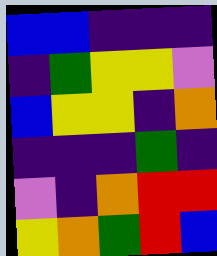[["blue", "blue", "indigo", "indigo", "indigo"], ["indigo", "green", "yellow", "yellow", "violet"], ["blue", "yellow", "yellow", "indigo", "orange"], ["indigo", "indigo", "indigo", "green", "indigo"], ["violet", "indigo", "orange", "red", "red"], ["yellow", "orange", "green", "red", "blue"]]